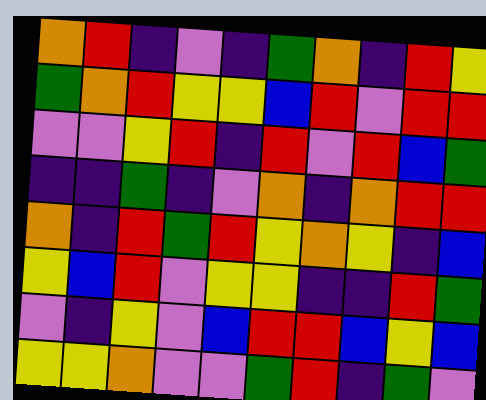[["orange", "red", "indigo", "violet", "indigo", "green", "orange", "indigo", "red", "yellow"], ["green", "orange", "red", "yellow", "yellow", "blue", "red", "violet", "red", "red"], ["violet", "violet", "yellow", "red", "indigo", "red", "violet", "red", "blue", "green"], ["indigo", "indigo", "green", "indigo", "violet", "orange", "indigo", "orange", "red", "red"], ["orange", "indigo", "red", "green", "red", "yellow", "orange", "yellow", "indigo", "blue"], ["yellow", "blue", "red", "violet", "yellow", "yellow", "indigo", "indigo", "red", "green"], ["violet", "indigo", "yellow", "violet", "blue", "red", "red", "blue", "yellow", "blue"], ["yellow", "yellow", "orange", "violet", "violet", "green", "red", "indigo", "green", "violet"]]